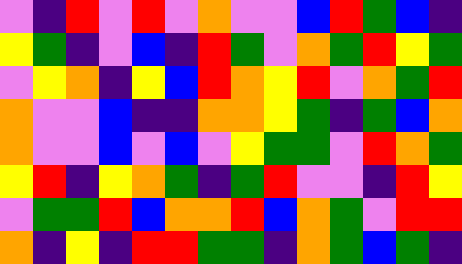[["violet", "indigo", "red", "violet", "red", "violet", "orange", "violet", "violet", "blue", "red", "green", "blue", "indigo"], ["yellow", "green", "indigo", "violet", "blue", "indigo", "red", "green", "violet", "orange", "green", "red", "yellow", "green"], ["violet", "yellow", "orange", "indigo", "yellow", "blue", "red", "orange", "yellow", "red", "violet", "orange", "green", "red"], ["orange", "violet", "violet", "blue", "indigo", "indigo", "orange", "orange", "yellow", "green", "indigo", "green", "blue", "orange"], ["orange", "violet", "violet", "blue", "violet", "blue", "violet", "yellow", "green", "green", "violet", "red", "orange", "green"], ["yellow", "red", "indigo", "yellow", "orange", "green", "indigo", "green", "red", "violet", "violet", "indigo", "red", "yellow"], ["violet", "green", "green", "red", "blue", "orange", "orange", "red", "blue", "orange", "green", "violet", "red", "red"], ["orange", "indigo", "yellow", "indigo", "red", "red", "green", "green", "indigo", "orange", "green", "blue", "green", "indigo"]]